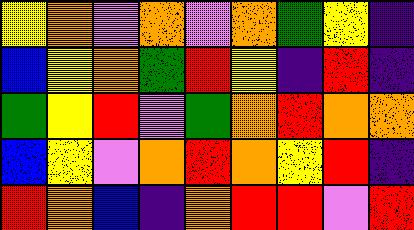[["yellow", "orange", "violet", "orange", "violet", "orange", "green", "yellow", "indigo"], ["blue", "yellow", "orange", "green", "red", "yellow", "indigo", "red", "indigo"], ["green", "yellow", "red", "violet", "green", "orange", "red", "orange", "orange"], ["blue", "yellow", "violet", "orange", "red", "orange", "yellow", "red", "indigo"], ["red", "orange", "blue", "indigo", "orange", "red", "red", "violet", "red"]]